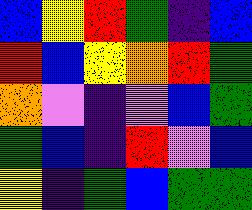[["blue", "yellow", "red", "green", "indigo", "blue"], ["red", "blue", "yellow", "orange", "red", "green"], ["orange", "violet", "indigo", "violet", "blue", "green"], ["green", "blue", "indigo", "red", "violet", "blue"], ["yellow", "indigo", "green", "blue", "green", "green"]]